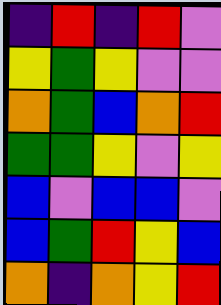[["indigo", "red", "indigo", "red", "violet"], ["yellow", "green", "yellow", "violet", "violet"], ["orange", "green", "blue", "orange", "red"], ["green", "green", "yellow", "violet", "yellow"], ["blue", "violet", "blue", "blue", "violet"], ["blue", "green", "red", "yellow", "blue"], ["orange", "indigo", "orange", "yellow", "red"]]